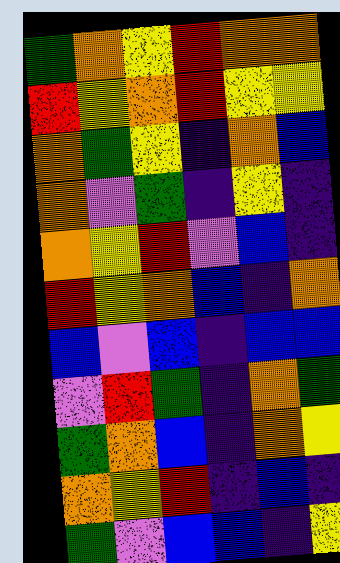[["green", "orange", "yellow", "red", "orange", "orange"], ["red", "yellow", "orange", "red", "yellow", "yellow"], ["orange", "green", "yellow", "indigo", "orange", "blue"], ["orange", "violet", "green", "indigo", "yellow", "indigo"], ["orange", "yellow", "red", "violet", "blue", "indigo"], ["red", "yellow", "orange", "blue", "indigo", "orange"], ["blue", "violet", "blue", "indigo", "blue", "blue"], ["violet", "red", "green", "indigo", "orange", "green"], ["green", "orange", "blue", "indigo", "orange", "yellow"], ["orange", "yellow", "red", "indigo", "blue", "indigo"], ["green", "violet", "blue", "blue", "indigo", "yellow"]]